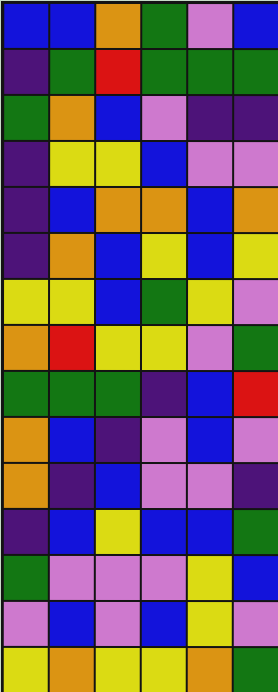[["blue", "blue", "orange", "green", "violet", "blue"], ["indigo", "green", "red", "green", "green", "green"], ["green", "orange", "blue", "violet", "indigo", "indigo"], ["indigo", "yellow", "yellow", "blue", "violet", "violet"], ["indigo", "blue", "orange", "orange", "blue", "orange"], ["indigo", "orange", "blue", "yellow", "blue", "yellow"], ["yellow", "yellow", "blue", "green", "yellow", "violet"], ["orange", "red", "yellow", "yellow", "violet", "green"], ["green", "green", "green", "indigo", "blue", "red"], ["orange", "blue", "indigo", "violet", "blue", "violet"], ["orange", "indigo", "blue", "violet", "violet", "indigo"], ["indigo", "blue", "yellow", "blue", "blue", "green"], ["green", "violet", "violet", "violet", "yellow", "blue"], ["violet", "blue", "violet", "blue", "yellow", "violet"], ["yellow", "orange", "yellow", "yellow", "orange", "green"]]